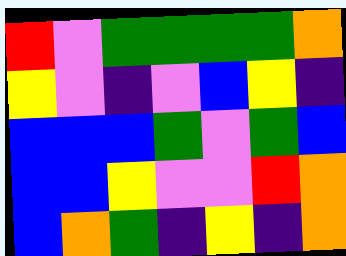[["red", "violet", "green", "green", "green", "green", "orange"], ["yellow", "violet", "indigo", "violet", "blue", "yellow", "indigo"], ["blue", "blue", "blue", "green", "violet", "green", "blue"], ["blue", "blue", "yellow", "violet", "violet", "red", "orange"], ["blue", "orange", "green", "indigo", "yellow", "indigo", "orange"]]